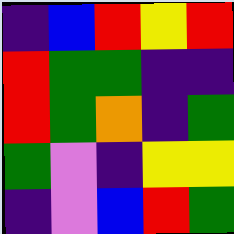[["indigo", "blue", "red", "yellow", "red"], ["red", "green", "green", "indigo", "indigo"], ["red", "green", "orange", "indigo", "green"], ["green", "violet", "indigo", "yellow", "yellow"], ["indigo", "violet", "blue", "red", "green"]]